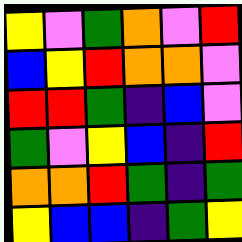[["yellow", "violet", "green", "orange", "violet", "red"], ["blue", "yellow", "red", "orange", "orange", "violet"], ["red", "red", "green", "indigo", "blue", "violet"], ["green", "violet", "yellow", "blue", "indigo", "red"], ["orange", "orange", "red", "green", "indigo", "green"], ["yellow", "blue", "blue", "indigo", "green", "yellow"]]